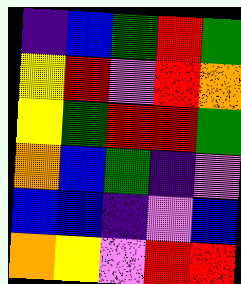[["indigo", "blue", "green", "red", "green"], ["yellow", "red", "violet", "red", "orange"], ["yellow", "green", "red", "red", "green"], ["orange", "blue", "green", "indigo", "violet"], ["blue", "blue", "indigo", "violet", "blue"], ["orange", "yellow", "violet", "red", "red"]]